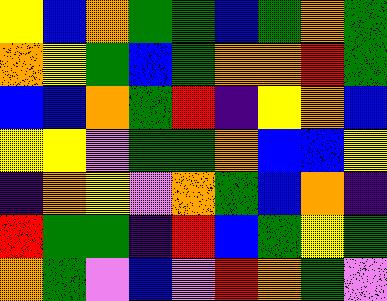[["yellow", "blue", "orange", "green", "green", "blue", "green", "orange", "green"], ["orange", "yellow", "green", "blue", "green", "orange", "orange", "red", "green"], ["blue", "blue", "orange", "green", "red", "indigo", "yellow", "orange", "blue"], ["yellow", "yellow", "violet", "green", "green", "orange", "blue", "blue", "yellow"], ["indigo", "orange", "yellow", "violet", "orange", "green", "blue", "orange", "indigo"], ["red", "green", "green", "indigo", "red", "blue", "green", "yellow", "green"], ["orange", "green", "violet", "blue", "violet", "red", "orange", "green", "violet"]]